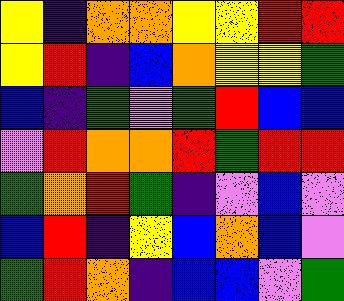[["yellow", "indigo", "orange", "orange", "yellow", "yellow", "red", "red"], ["yellow", "red", "indigo", "blue", "orange", "yellow", "yellow", "green"], ["blue", "indigo", "green", "violet", "green", "red", "blue", "blue"], ["violet", "red", "orange", "orange", "red", "green", "red", "red"], ["green", "orange", "red", "green", "indigo", "violet", "blue", "violet"], ["blue", "red", "indigo", "yellow", "blue", "orange", "blue", "violet"], ["green", "red", "orange", "indigo", "blue", "blue", "violet", "green"]]